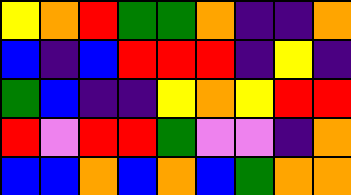[["yellow", "orange", "red", "green", "green", "orange", "indigo", "indigo", "orange"], ["blue", "indigo", "blue", "red", "red", "red", "indigo", "yellow", "indigo"], ["green", "blue", "indigo", "indigo", "yellow", "orange", "yellow", "red", "red"], ["red", "violet", "red", "red", "green", "violet", "violet", "indigo", "orange"], ["blue", "blue", "orange", "blue", "orange", "blue", "green", "orange", "orange"]]